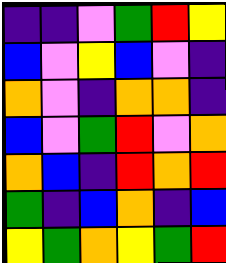[["indigo", "indigo", "violet", "green", "red", "yellow"], ["blue", "violet", "yellow", "blue", "violet", "indigo"], ["orange", "violet", "indigo", "orange", "orange", "indigo"], ["blue", "violet", "green", "red", "violet", "orange"], ["orange", "blue", "indigo", "red", "orange", "red"], ["green", "indigo", "blue", "orange", "indigo", "blue"], ["yellow", "green", "orange", "yellow", "green", "red"]]